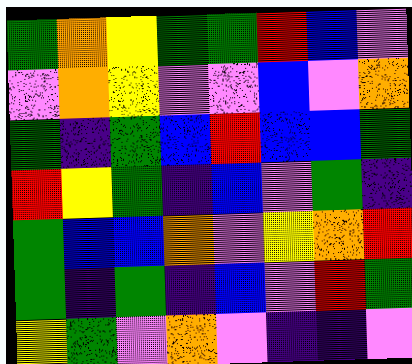[["green", "orange", "yellow", "green", "green", "red", "blue", "violet"], ["violet", "orange", "yellow", "violet", "violet", "blue", "violet", "orange"], ["green", "indigo", "green", "blue", "red", "blue", "blue", "green"], ["red", "yellow", "green", "indigo", "blue", "violet", "green", "indigo"], ["green", "blue", "blue", "orange", "violet", "yellow", "orange", "red"], ["green", "indigo", "green", "indigo", "blue", "violet", "red", "green"], ["yellow", "green", "violet", "orange", "violet", "indigo", "indigo", "violet"]]